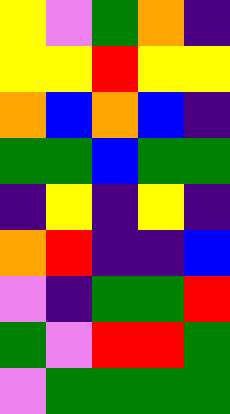[["yellow", "violet", "green", "orange", "indigo"], ["yellow", "yellow", "red", "yellow", "yellow"], ["orange", "blue", "orange", "blue", "indigo"], ["green", "green", "blue", "green", "green"], ["indigo", "yellow", "indigo", "yellow", "indigo"], ["orange", "red", "indigo", "indigo", "blue"], ["violet", "indigo", "green", "green", "red"], ["green", "violet", "red", "red", "green"], ["violet", "green", "green", "green", "green"]]